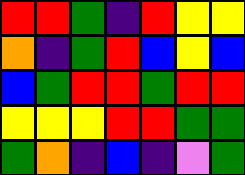[["red", "red", "green", "indigo", "red", "yellow", "yellow"], ["orange", "indigo", "green", "red", "blue", "yellow", "blue"], ["blue", "green", "red", "red", "green", "red", "red"], ["yellow", "yellow", "yellow", "red", "red", "green", "green"], ["green", "orange", "indigo", "blue", "indigo", "violet", "green"]]